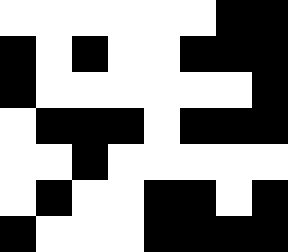[["white", "white", "white", "white", "white", "white", "black", "black"], ["black", "white", "black", "white", "white", "black", "black", "black"], ["black", "white", "white", "white", "white", "white", "white", "black"], ["white", "black", "black", "black", "white", "black", "black", "black"], ["white", "white", "black", "white", "white", "white", "white", "white"], ["white", "black", "white", "white", "black", "black", "white", "black"], ["black", "white", "white", "white", "black", "black", "black", "black"]]